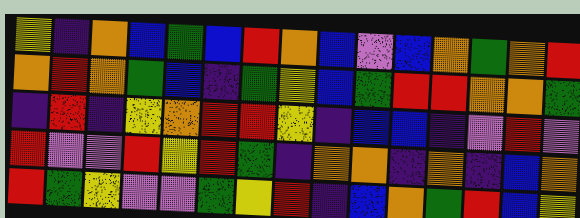[["yellow", "indigo", "orange", "blue", "green", "blue", "red", "orange", "blue", "violet", "blue", "orange", "green", "orange", "red"], ["orange", "red", "orange", "green", "blue", "indigo", "green", "yellow", "blue", "green", "red", "red", "orange", "orange", "green"], ["indigo", "red", "indigo", "yellow", "orange", "red", "red", "yellow", "indigo", "blue", "blue", "indigo", "violet", "red", "violet"], ["red", "violet", "violet", "red", "yellow", "red", "green", "indigo", "orange", "orange", "indigo", "orange", "indigo", "blue", "orange"], ["red", "green", "yellow", "violet", "violet", "green", "yellow", "red", "indigo", "blue", "orange", "green", "red", "blue", "yellow"]]